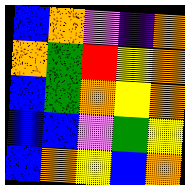[["blue", "orange", "violet", "indigo", "orange"], ["orange", "green", "red", "yellow", "orange"], ["blue", "green", "orange", "yellow", "orange"], ["blue", "blue", "violet", "green", "yellow"], ["blue", "orange", "yellow", "blue", "orange"]]